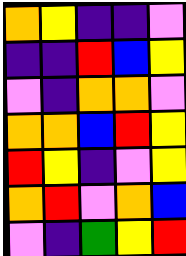[["orange", "yellow", "indigo", "indigo", "violet"], ["indigo", "indigo", "red", "blue", "yellow"], ["violet", "indigo", "orange", "orange", "violet"], ["orange", "orange", "blue", "red", "yellow"], ["red", "yellow", "indigo", "violet", "yellow"], ["orange", "red", "violet", "orange", "blue"], ["violet", "indigo", "green", "yellow", "red"]]